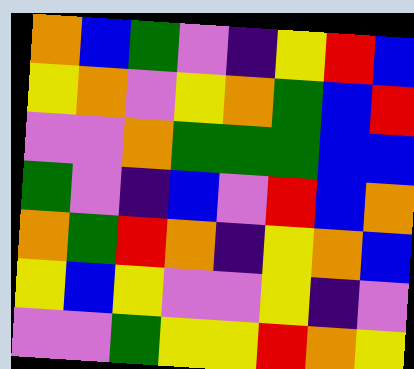[["orange", "blue", "green", "violet", "indigo", "yellow", "red", "blue"], ["yellow", "orange", "violet", "yellow", "orange", "green", "blue", "red"], ["violet", "violet", "orange", "green", "green", "green", "blue", "blue"], ["green", "violet", "indigo", "blue", "violet", "red", "blue", "orange"], ["orange", "green", "red", "orange", "indigo", "yellow", "orange", "blue"], ["yellow", "blue", "yellow", "violet", "violet", "yellow", "indigo", "violet"], ["violet", "violet", "green", "yellow", "yellow", "red", "orange", "yellow"]]